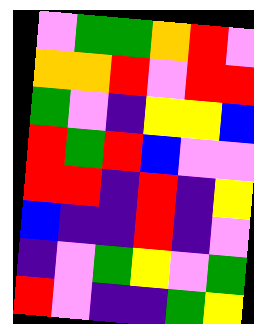[["violet", "green", "green", "orange", "red", "violet"], ["orange", "orange", "red", "violet", "red", "red"], ["green", "violet", "indigo", "yellow", "yellow", "blue"], ["red", "green", "red", "blue", "violet", "violet"], ["red", "red", "indigo", "red", "indigo", "yellow"], ["blue", "indigo", "indigo", "red", "indigo", "violet"], ["indigo", "violet", "green", "yellow", "violet", "green"], ["red", "violet", "indigo", "indigo", "green", "yellow"]]